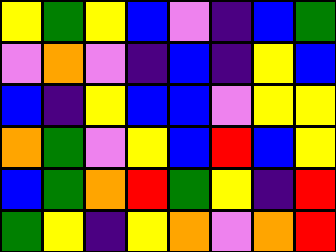[["yellow", "green", "yellow", "blue", "violet", "indigo", "blue", "green"], ["violet", "orange", "violet", "indigo", "blue", "indigo", "yellow", "blue"], ["blue", "indigo", "yellow", "blue", "blue", "violet", "yellow", "yellow"], ["orange", "green", "violet", "yellow", "blue", "red", "blue", "yellow"], ["blue", "green", "orange", "red", "green", "yellow", "indigo", "red"], ["green", "yellow", "indigo", "yellow", "orange", "violet", "orange", "red"]]